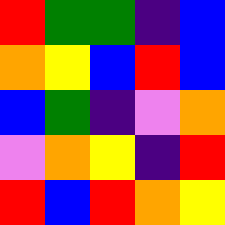[["red", "green", "green", "indigo", "blue"], ["orange", "yellow", "blue", "red", "blue"], ["blue", "green", "indigo", "violet", "orange"], ["violet", "orange", "yellow", "indigo", "red"], ["red", "blue", "red", "orange", "yellow"]]